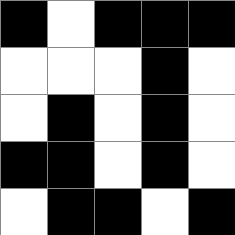[["black", "white", "black", "black", "black"], ["white", "white", "white", "black", "white"], ["white", "black", "white", "black", "white"], ["black", "black", "white", "black", "white"], ["white", "black", "black", "white", "black"]]